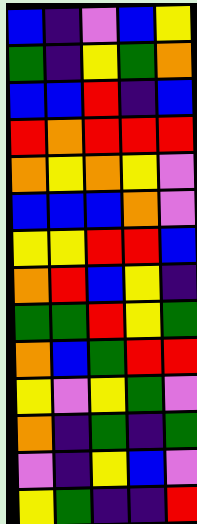[["blue", "indigo", "violet", "blue", "yellow"], ["green", "indigo", "yellow", "green", "orange"], ["blue", "blue", "red", "indigo", "blue"], ["red", "orange", "red", "red", "red"], ["orange", "yellow", "orange", "yellow", "violet"], ["blue", "blue", "blue", "orange", "violet"], ["yellow", "yellow", "red", "red", "blue"], ["orange", "red", "blue", "yellow", "indigo"], ["green", "green", "red", "yellow", "green"], ["orange", "blue", "green", "red", "red"], ["yellow", "violet", "yellow", "green", "violet"], ["orange", "indigo", "green", "indigo", "green"], ["violet", "indigo", "yellow", "blue", "violet"], ["yellow", "green", "indigo", "indigo", "red"]]